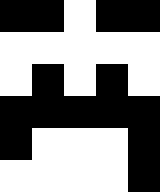[["black", "black", "white", "black", "black"], ["white", "white", "white", "white", "white"], ["white", "black", "white", "black", "white"], ["black", "black", "black", "black", "black"], ["black", "white", "white", "white", "black"], ["white", "white", "white", "white", "black"]]